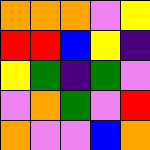[["orange", "orange", "orange", "violet", "yellow"], ["red", "red", "blue", "yellow", "indigo"], ["yellow", "green", "indigo", "green", "violet"], ["violet", "orange", "green", "violet", "red"], ["orange", "violet", "violet", "blue", "orange"]]